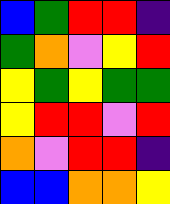[["blue", "green", "red", "red", "indigo"], ["green", "orange", "violet", "yellow", "red"], ["yellow", "green", "yellow", "green", "green"], ["yellow", "red", "red", "violet", "red"], ["orange", "violet", "red", "red", "indigo"], ["blue", "blue", "orange", "orange", "yellow"]]